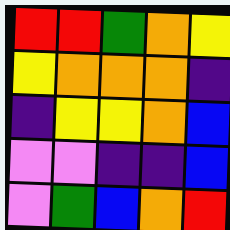[["red", "red", "green", "orange", "yellow"], ["yellow", "orange", "orange", "orange", "indigo"], ["indigo", "yellow", "yellow", "orange", "blue"], ["violet", "violet", "indigo", "indigo", "blue"], ["violet", "green", "blue", "orange", "red"]]